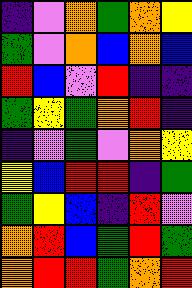[["indigo", "violet", "orange", "green", "orange", "yellow"], ["green", "violet", "orange", "blue", "orange", "blue"], ["red", "blue", "violet", "red", "indigo", "indigo"], ["green", "yellow", "green", "orange", "red", "indigo"], ["indigo", "violet", "green", "violet", "orange", "yellow"], ["yellow", "blue", "red", "red", "indigo", "green"], ["green", "yellow", "blue", "indigo", "red", "violet"], ["orange", "red", "blue", "green", "red", "green"], ["orange", "red", "red", "green", "orange", "red"]]